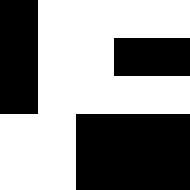[["black", "white", "white", "white", "white"], ["black", "white", "white", "black", "black"], ["black", "white", "white", "white", "white"], ["white", "white", "black", "black", "black"], ["white", "white", "black", "black", "black"]]